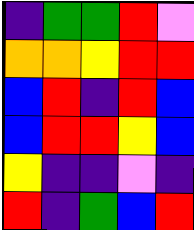[["indigo", "green", "green", "red", "violet"], ["orange", "orange", "yellow", "red", "red"], ["blue", "red", "indigo", "red", "blue"], ["blue", "red", "red", "yellow", "blue"], ["yellow", "indigo", "indigo", "violet", "indigo"], ["red", "indigo", "green", "blue", "red"]]